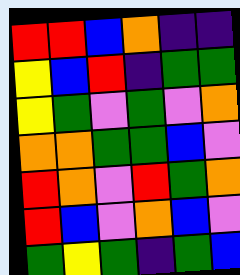[["red", "red", "blue", "orange", "indigo", "indigo"], ["yellow", "blue", "red", "indigo", "green", "green"], ["yellow", "green", "violet", "green", "violet", "orange"], ["orange", "orange", "green", "green", "blue", "violet"], ["red", "orange", "violet", "red", "green", "orange"], ["red", "blue", "violet", "orange", "blue", "violet"], ["green", "yellow", "green", "indigo", "green", "blue"]]